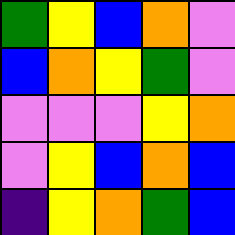[["green", "yellow", "blue", "orange", "violet"], ["blue", "orange", "yellow", "green", "violet"], ["violet", "violet", "violet", "yellow", "orange"], ["violet", "yellow", "blue", "orange", "blue"], ["indigo", "yellow", "orange", "green", "blue"]]